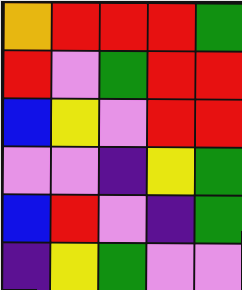[["orange", "red", "red", "red", "green"], ["red", "violet", "green", "red", "red"], ["blue", "yellow", "violet", "red", "red"], ["violet", "violet", "indigo", "yellow", "green"], ["blue", "red", "violet", "indigo", "green"], ["indigo", "yellow", "green", "violet", "violet"]]